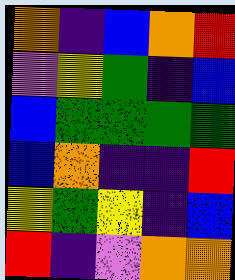[["orange", "indigo", "blue", "orange", "red"], ["violet", "yellow", "green", "indigo", "blue"], ["blue", "green", "green", "green", "green"], ["blue", "orange", "indigo", "indigo", "red"], ["yellow", "green", "yellow", "indigo", "blue"], ["red", "indigo", "violet", "orange", "orange"]]